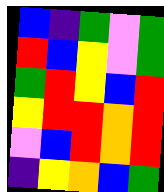[["blue", "indigo", "green", "violet", "green"], ["red", "blue", "yellow", "violet", "green"], ["green", "red", "yellow", "blue", "red"], ["yellow", "red", "red", "orange", "red"], ["violet", "blue", "red", "orange", "red"], ["indigo", "yellow", "orange", "blue", "green"]]